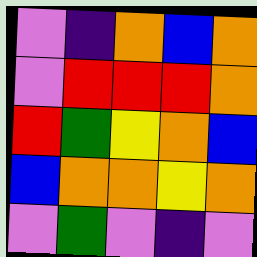[["violet", "indigo", "orange", "blue", "orange"], ["violet", "red", "red", "red", "orange"], ["red", "green", "yellow", "orange", "blue"], ["blue", "orange", "orange", "yellow", "orange"], ["violet", "green", "violet", "indigo", "violet"]]